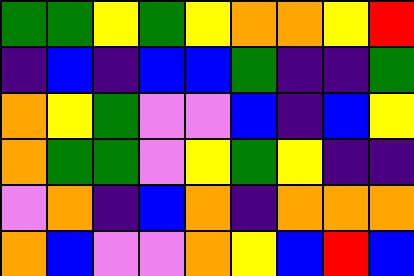[["green", "green", "yellow", "green", "yellow", "orange", "orange", "yellow", "red"], ["indigo", "blue", "indigo", "blue", "blue", "green", "indigo", "indigo", "green"], ["orange", "yellow", "green", "violet", "violet", "blue", "indigo", "blue", "yellow"], ["orange", "green", "green", "violet", "yellow", "green", "yellow", "indigo", "indigo"], ["violet", "orange", "indigo", "blue", "orange", "indigo", "orange", "orange", "orange"], ["orange", "blue", "violet", "violet", "orange", "yellow", "blue", "red", "blue"]]